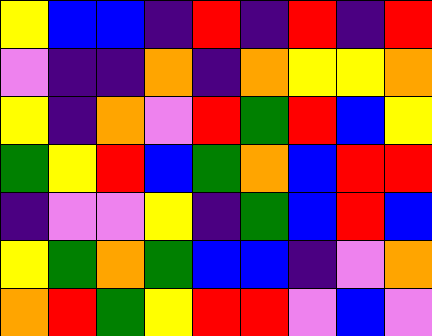[["yellow", "blue", "blue", "indigo", "red", "indigo", "red", "indigo", "red"], ["violet", "indigo", "indigo", "orange", "indigo", "orange", "yellow", "yellow", "orange"], ["yellow", "indigo", "orange", "violet", "red", "green", "red", "blue", "yellow"], ["green", "yellow", "red", "blue", "green", "orange", "blue", "red", "red"], ["indigo", "violet", "violet", "yellow", "indigo", "green", "blue", "red", "blue"], ["yellow", "green", "orange", "green", "blue", "blue", "indigo", "violet", "orange"], ["orange", "red", "green", "yellow", "red", "red", "violet", "blue", "violet"]]